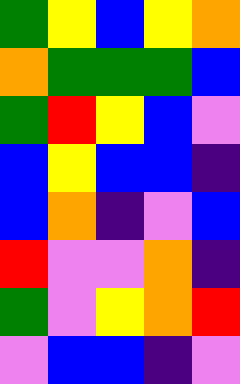[["green", "yellow", "blue", "yellow", "orange"], ["orange", "green", "green", "green", "blue"], ["green", "red", "yellow", "blue", "violet"], ["blue", "yellow", "blue", "blue", "indigo"], ["blue", "orange", "indigo", "violet", "blue"], ["red", "violet", "violet", "orange", "indigo"], ["green", "violet", "yellow", "orange", "red"], ["violet", "blue", "blue", "indigo", "violet"]]